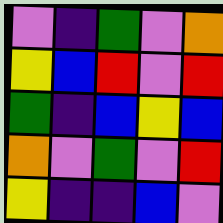[["violet", "indigo", "green", "violet", "orange"], ["yellow", "blue", "red", "violet", "red"], ["green", "indigo", "blue", "yellow", "blue"], ["orange", "violet", "green", "violet", "red"], ["yellow", "indigo", "indigo", "blue", "violet"]]